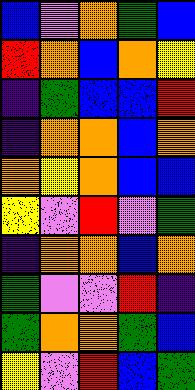[["blue", "violet", "orange", "green", "blue"], ["red", "orange", "blue", "orange", "yellow"], ["indigo", "green", "blue", "blue", "red"], ["indigo", "orange", "orange", "blue", "orange"], ["orange", "yellow", "orange", "blue", "blue"], ["yellow", "violet", "red", "violet", "green"], ["indigo", "orange", "orange", "blue", "orange"], ["green", "violet", "violet", "red", "indigo"], ["green", "orange", "orange", "green", "blue"], ["yellow", "violet", "red", "blue", "green"]]